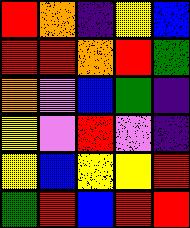[["red", "orange", "indigo", "yellow", "blue"], ["red", "red", "orange", "red", "green"], ["orange", "violet", "blue", "green", "indigo"], ["yellow", "violet", "red", "violet", "indigo"], ["yellow", "blue", "yellow", "yellow", "red"], ["green", "red", "blue", "red", "red"]]